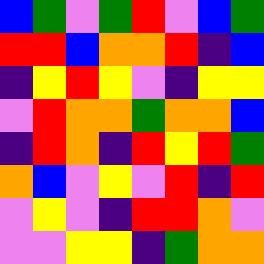[["blue", "green", "violet", "green", "red", "violet", "blue", "green"], ["red", "red", "blue", "orange", "orange", "red", "indigo", "blue"], ["indigo", "yellow", "red", "yellow", "violet", "indigo", "yellow", "yellow"], ["violet", "red", "orange", "orange", "green", "orange", "orange", "blue"], ["indigo", "red", "orange", "indigo", "red", "yellow", "red", "green"], ["orange", "blue", "violet", "yellow", "violet", "red", "indigo", "red"], ["violet", "yellow", "violet", "indigo", "red", "red", "orange", "violet"], ["violet", "violet", "yellow", "yellow", "indigo", "green", "orange", "orange"]]